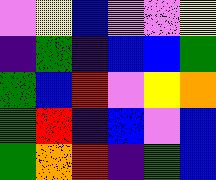[["violet", "yellow", "blue", "violet", "violet", "yellow"], ["indigo", "green", "indigo", "blue", "blue", "green"], ["green", "blue", "red", "violet", "yellow", "orange"], ["green", "red", "indigo", "blue", "violet", "blue"], ["green", "orange", "red", "indigo", "green", "blue"]]